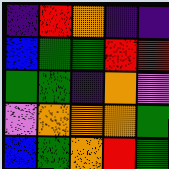[["indigo", "red", "orange", "indigo", "indigo"], ["blue", "green", "green", "red", "red"], ["green", "green", "indigo", "orange", "violet"], ["violet", "orange", "orange", "orange", "green"], ["blue", "green", "orange", "red", "green"]]